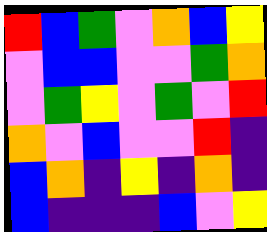[["red", "blue", "green", "violet", "orange", "blue", "yellow"], ["violet", "blue", "blue", "violet", "violet", "green", "orange"], ["violet", "green", "yellow", "violet", "green", "violet", "red"], ["orange", "violet", "blue", "violet", "violet", "red", "indigo"], ["blue", "orange", "indigo", "yellow", "indigo", "orange", "indigo"], ["blue", "indigo", "indigo", "indigo", "blue", "violet", "yellow"]]